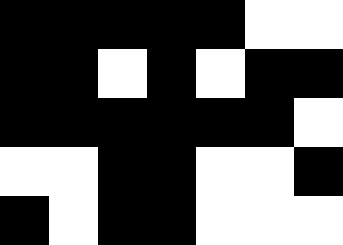[["black", "black", "black", "black", "black", "white", "white"], ["black", "black", "white", "black", "white", "black", "black"], ["black", "black", "black", "black", "black", "black", "white"], ["white", "white", "black", "black", "white", "white", "black"], ["black", "white", "black", "black", "white", "white", "white"]]